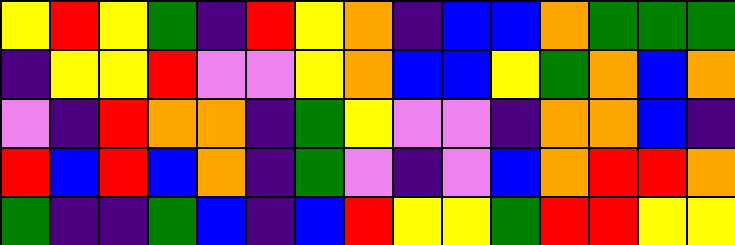[["yellow", "red", "yellow", "green", "indigo", "red", "yellow", "orange", "indigo", "blue", "blue", "orange", "green", "green", "green"], ["indigo", "yellow", "yellow", "red", "violet", "violet", "yellow", "orange", "blue", "blue", "yellow", "green", "orange", "blue", "orange"], ["violet", "indigo", "red", "orange", "orange", "indigo", "green", "yellow", "violet", "violet", "indigo", "orange", "orange", "blue", "indigo"], ["red", "blue", "red", "blue", "orange", "indigo", "green", "violet", "indigo", "violet", "blue", "orange", "red", "red", "orange"], ["green", "indigo", "indigo", "green", "blue", "indigo", "blue", "red", "yellow", "yellow", "green", "red", "red", "yellow", "yellow"]]